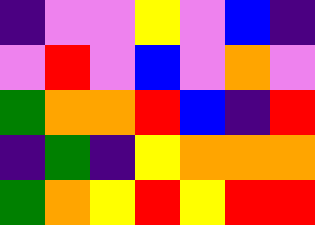[["indigo", "violet", "violet", "yellow", "violet", "blue", "indigo"], ["violet", "red", "violet", "blue", "violet", "orange", "violet"], ["green", "orange", "orange", "red", "blue", "indigo", "red"], ["indigo", "green", "indigo", "yellow", "orange", "orange", "orange"], ["green", "orange", "yellow", "red", "yellow", "red", "red"]]